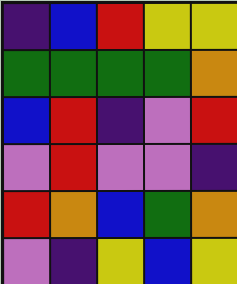[["indigo", "blue", "red", "yellow", "yellow"], ["green", "green", "green", "green", "orange"], ["blue", "red", "indigo", "violet", "red"], ["violet", "red", "violet", "violet", "indigo"], ["red", "orange", "blue", "green", "orange"], ["violet", "indigo", "yellow", "blue", "yellow"]]